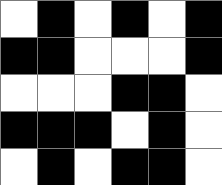[["white", "black", "white", "black", "white", "black"], ["black", "black", "white", "white", "white", "black"], ["white", "white", "white", "black", "black", "white"], ["black", "black", "black", "white", "black", "white"], ["white", "black", "white", "black", "black", "white"]]